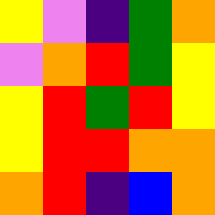[["yellow", "violet", "indigo", "green", "orange"], ["violet", "orange", "red", "green", "yellow"], ["yellow", "red", "green", "red", "yellow"], ["yellow", "red", "red", "orange", "orange"], ["orange", "red", "indigo", "blue", "orange"]]